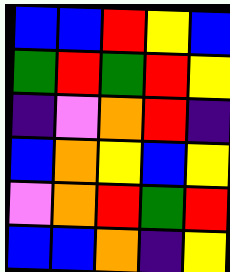[["blue", "blue", "red", "yellow", "blue"], ["green", "red", "green", "red", "yellow"], ["indigo", "violet", "orange", "red", "indigo"], ["blue", "orange", "yellow", "blue", "yellow"], ["violet", "orange", "red", "green", "red"], ["blue", "blue", "orange", "indigo", "yellow"]]